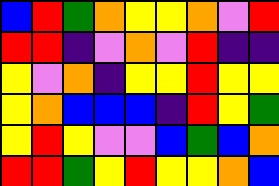[["blue", "red", "green", "orange", "yellow", "yellow", "orange", "violet", "red"], ["red", "red", "indigo", "violet", "orange", "violet", "red", "indigo", "indigo"], ["yellow", "violet", "orange", "indigo", "yellow", "yellow", "red", "yellow", "yellow"], ["yellow", "orange", "blue", "blue", "blue", "indigo", "red", "yellow", "green"], ["yellow", "red", "yellow", "violet", "violet", "blue", "green", "blue", "orange"], ["red", "red", "green", "yellow", "red", "yellow", "yellow", "orange", "blue"]]